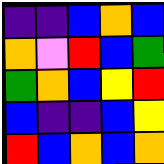[["indigo", "indigo", "blue", "orange", "blue"], ["orange", "violet", "red", "blue", "green"], ["green", "orange", "blue", "yellow", "red"], ["blue", "indigo", "indigo", "blue", "yellow"], ["red", "blue", "orange", "blue", "orange"]]